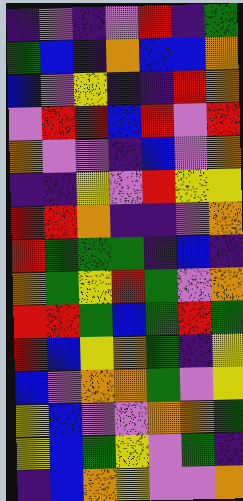[["indigo", "violet", "indigo", "violet", "red", "indigo", "green"], ["green", "blue", "indigo", "orange", "blue", "blue", "orange"], ["blue", "violet", "yellow", "indigo", "indigo", "red", "orange"], ["violet", "red", "red", "blue", "red", "violet", "red"], ["orange", "violet", "violet", "indigo", "blue", "violet", "orange"], ["indigo", "indigo", "yellow", "violet", "red", "yellow", "yellow"], ["red", "red", "orange", "indigo", "indigo", "violet", "orange"], ["red", "green", "green", "green", "indigo", "blue", "indigo"], ["orange", "green", "yellow", "red", "green", "violet", "orange"], ["red", "red", "green", "blue", "green", "red", "green"], ["red", "blue", "yellow", "orange", "green", "indigo", "yellow"], ["blue", "violet", "orange", "orange", "green", "violet", "yellow"], ["yellow", "blue", "violet", "violet", "orange", "orange", "green"], ["yellow", "blue", "green", "yellow", "violet", "green", "indigo"], ["indigo", "blue", "orange", "yellow", "violet", "violet", "orange"]]